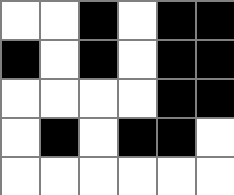[["white", "white", "black", "white", "black", "black"], ["black", "white", "black", "white", "black", "black"], ["white", "white", "white", "white", "black", "black"], ["white", "black", "white", "black", "black", "white"], ["white", "white", "white", "white", "white", "white"]]